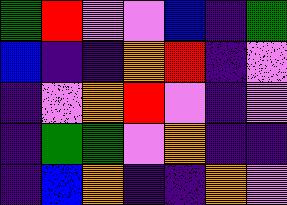[["green", "red", "violet", "violet", "blue", "indigo", "green"], ["blue", "indigo", "indigo", "orange", "red", "indigo", "violet"], ["indigo", "violet", "orange", "red", "violet", "indigo", "violet"], ["indigo", "green", "green", "violet", "orange", "indigo", "indigo"], ["indigo", "blue", "orange", "indigo", "indigo", "orange", "violet"]]